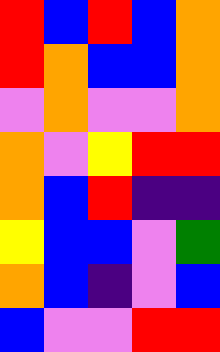[["red", "blue", "red", "blue", "orange"], ["red", "orange", "blue", "blue", "orange"], ["violet", "orange", "violet", "violet", "orange"], ["orange", "violet", "yellow", "red", "red"], ["orange", "blue", "red", "indigo", "indigo"], ["yellow", "blue", "blue", "violet", "green"], ["orange", "blue", "indigo", "violet", "blue"], ["blue", "violet", "violet", "red", "red"]]